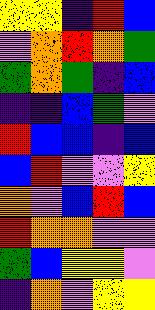[["yellow", "yellow", "indigo", "red", "blue"], ["violet", "orange", "red", "orange", "green"], ["green", "orange", "green", "indigo", "blue"], ["indigo", "indigo", "blue", "green", "violet"], ["red", "blue", "blue", "indigo", "blue"], ["blue", "red", "violet", "violet", "yellow"], ["orange", "violet", "blue", "red", "blue"], ["red", "orange", "orange", "violet", "violet"], ["green", "blue", "yellow", "yellow", "violet"], ["indigo", "orange", "violet", "yellow", "yellow"]]